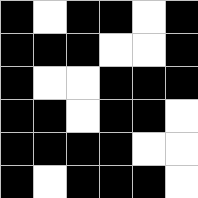[["black", "white", "black", "black", "white", "black"], ["black", "black", "black", "white", "white", "black"], ["black", "white", "white", "black", "black", "black"], ["black", "black", "white", "black", "black", "white"], ["black", "black", "black", "black", "white", "white"], ["black", "white", "black", "black", "black", "white"]]